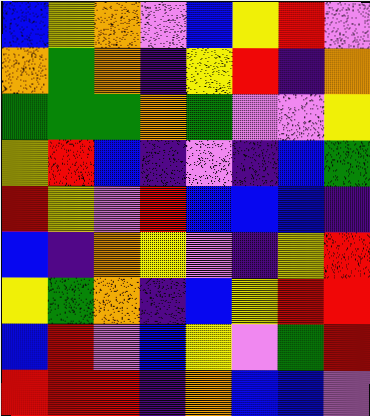[["blue", "yellow", "orange", "violet", "blue", "yellow", "red", "violet"], ["orange", "green", "orange", "indigo", "yellow", "red", "indigo", "orange"], ["green", "green", "green", "orange", "green", "violet", "violet", "yellow"], ["yellow", "red", "blue", "indigo", "violet", "indigo", "blue", "green"], ["red", "yellow", "violet", "red", "blue", "blue", "blue", "indigo"], ["blue", "indigo", "orange", "yellow", "violet", "indigo", "yellow", "red"], ["yellow", "green", "orange", "indigo", "blue", "yellow", "red", "red"], ["blue", "red", "violet", "blue", "yellow", "violet", "green", "red"], ["red", "red", "red", "indigo", "orange", "blue", "blue", "violet"]]